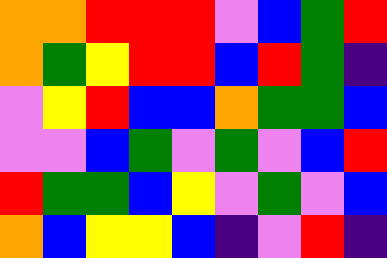[["orange", "orange", "red", "red", "red", "violet", "blue", "green", "red"], ["orange", "green", "yellow", "red", "red", "blue", "red", "green", "indigo"], ["violet", "yellow", "red", "blue", "blue", "orange", "green", "green", "blue"], ["violet", "violet", "blue", "green", "violet", "green", "violet", "blue", "red"], ["red", "green", "green", "blue", "yellow", "violet", "green", "violet", "blue"], ["orange", "blue", "yellow", "yellow", "blue", "indigo", "violet", "red", "indigo"]]